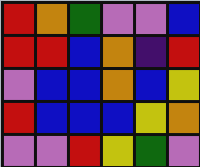[["red", "orange", "green", "violet", "violet", "blue"], ["red", "red", "blue", "orange", "indigo", "red"], ["violet", "blue", "blue", "orange", "blue", "yellow"], ["red", "blue", "blue", "blue", "yellow", "orange"], ["violet", "violet", "red", "yellow", "green", "violet"]]